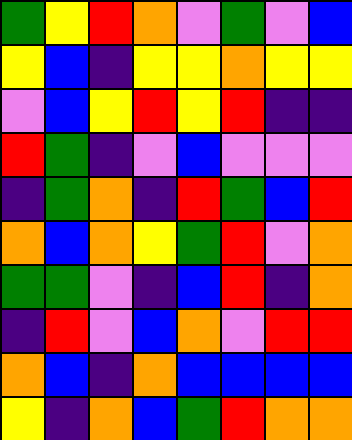[["green", "yellow", "red", "orange", "violet", "green", "violet", "blue"], ["yellow", "blue", "indigo", "yellow", "yellow", "orange", "yellow", "yellow"], ["violet", "blue", "yellow", "red", "yellow", "red", "indigo", "indigo"], ["red", "green", "indigo", "violet", "blue", "violet", "violet", "violet"], ["indigo", "green", "orange", "indigo", "red", "green", "blue", "red"], ["orange", "blue", "orange", "yellow", "green", "red", "violet", "orange"], ["green", "green", "violet", "indigo", "blue", "red", "indigo", "orange"], ["indigo", "red", "violet", "blue", "orange", "violet", "red", "red"], ["orange", "blue", "indigo", "orange", "blue", "blue", "blue", "blue"], ["yellow", "indigo", "orange", "blue", "green", "red", "orange", "orange"]]